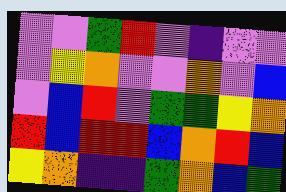[["violet", "violet", "green", "red", "violet", "indigo", "violet", "violet"], ["violet", "yellow", "orange", "violet", "violet", "orange", "violet", "blue"], ["violet", "blue", "red", "violet", "green", "green", "yellow", "orange"], ["red", "blue", "red", "red", "blue", "orange", "red", "blue"], ["yellow", "orange", "indigo", "indigo", "green", "orange", "blue", "green"]]